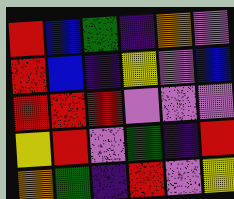[["red", "blue", "green", "indigo", "orange", "violet"], ["red", "blue", "indigo", "yellow", "violet", "blue"], ["red", "red", "red", "violet", "violet", "violet"], ["yellow", "red", "violet", "green", "indigo", "red"], ["orange", "green", "indigo", "red", "violet", "yellow"]]